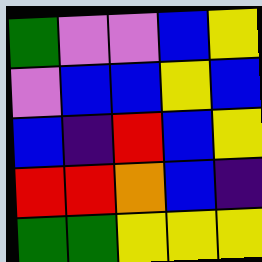[["green", "violet", "violet", "blue", "yellow"], ["violet", "blue", "blue", "yellow", "blue"], ["blue", "indigo", "red", "blue", "yellow"], ["red", "red", "orange", "blue", "indigo"], ["green", "green", "yellow", "yellow", "yellow"]]